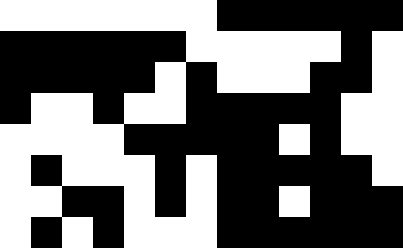[["white", "white", "white", "white", "white", "white", "white", "black", "black", "black", "black", "black", "black"], ["black", "black", "black", "black", "black", "black", "white", "white", "white", "white", "white", "black", "white"], ["black", "black", "black", "black", "black", "white", "black", "white", "white", "white", "black", "black", "white"], ["black", "white", "white", "black", "white", "white", "black", "black", "black", "black", "black", "white", "white"], ["white", "white", "white", "white", "black", "black", "black", "black", "black", "white", "black", "white", "white"], ["white", "black", "white", "white", "white", "black", "white", "black", "black", "black", "black", "black", "white"], ["white", "white", "black", "black", "white", "black", "white", "black", "black", "white", "black", "black", "black"], ["white", "black", "white", "black", "white", "white", "white", "black", "black", "black", "black", "black", "black"]]